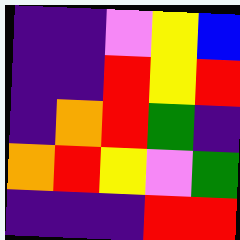[["indigo", "indigo", "violet", "yellow", "blue"], ["indigo", "indigo", "red", "yellow", "red"], ["indigo", "orange", "red", "green", "indigo"], ["orange", "red", "yellow", "violet", "green"], ["indigo", "indigo", "indigo", "red", "red"]]